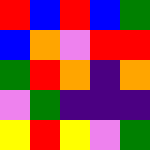[["red", "blue", "red", "blue", "green"], ["blue", "orange", "violet", "red", "red"], ["green", "red", "orange", "indigo", "orange"], ["violet", "green", "indigo", "indigo", "indigo"], ["yellow", "red", "yellow", "violet", "green"]]